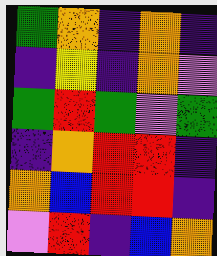[["green", "orange", "indigo", "orange", "indigo"], ["indigo", "yellow", "indigo", "orange", "violet"], ["green", "red", "green", "violet", "green"], ["indigo", "orange", "red", "red", "indigo"], ["orange", "blue", "red", "red", "indigo"], ["violet", "red", "indigo", "blue", "orange"]]